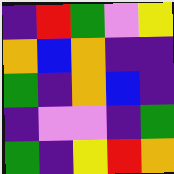[["indigo", "red", "green", "violet", "yellow"], ["orange", "blue", "orange", "indigo", "indigo"], ["green", "indigo", "orange", "blue", "indigo"], ["indigo", "violet", "violet", "indigo", "green"], ["green", "indigo", "yellow", "red", "orange"]]